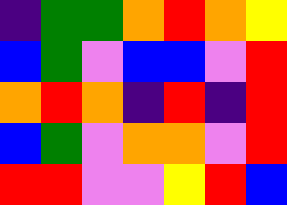[["indigo", "green", "green", "orange", "red", "orange", "yellow"], ["blue", "green", "violet", "blue", "blue", "violet", "red"], ["orange", "red", "orange", "indigo", "red", "indigo", "red"], ["blue", "green", "violet", "orange", "orange", "violet", "red"], ["red", "red", "violet", "violet", "yellow", "red", "blue"]]